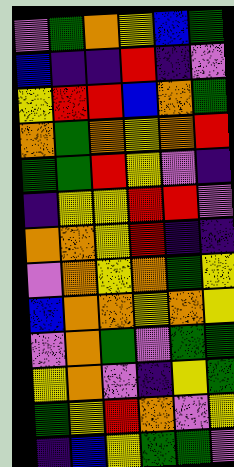[["violet", "green", "orange", "yellow", "blue", "green"], ["blue", "indigo", "indigo", "red", "indigo", "violet"], ["yellow", "red", "red", "blue", "orange", "green"], ["orange", "green", "orange", "yellow", "orange", "red"], ["green", "green", "red", "yellow", "violet", "indigo"], ["indigo", "yellow", "yellow", "red", "red", "violet"], ["orange", "orange", "yellow", "red", "indigo", "indigo"], ["violet", "orange", "yellow", "orange", "green", "yellow"], ["blue", "orange", "orange", "yellow", "orange", "yellow"], ["violet", "orange", "green", "violet", "green", "green"], ["yellow", "orange", "violet", "indigo", "yellow", "green"], ["green", "yellow", "red", "orange", "violet", "yellow"], ["indigo", "blue", "yellow", "green", "green", "violet"]]